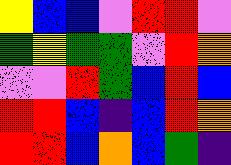[["yellow", "blue", "blue", "violet", "red", "red", "violet"], ["green", "yellow", "green", "green", "violet", "red", "orange"], ["violet", "violet", "red", "green", "blue", "red", "blue"], ["red", "red", "blue", "indigo", "blue", "red", "orange"], ["red", "red", "blue", "orange", "blue", "green", "indigo"]]